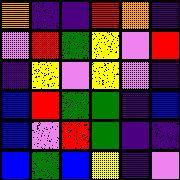[["orange", "indigo", "indigo", "red", "orange", "indigo"], ["violet", "red", "green", "yellow", "violet", "red"], ["indigo", "yellow", "violet", "yellow", "violet", "indigo"], ["blue", "red", "green", "green", "indigo", "blue"], ["blue", "violet", "red", "green", "indigo", "indigo"], ["blue", "green", "blue", "yellow", "indigo", "violet"]]